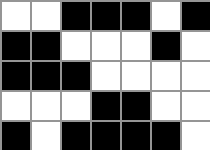[["white", "white", "black", "black", "black", "white", "black"], ["black", "black", "white", "white", "white", "black", "white"], ["black", "black", "black", "white", "white", "white", "white"], ["white", "white", "white", "black", "black", "white", "white"], ["black", "white", "black", "black", "black", "black", "white"]]